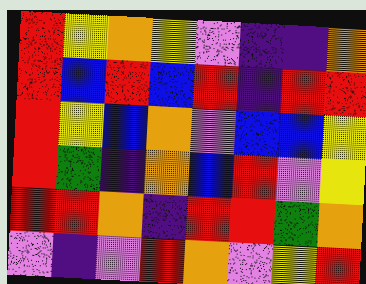[["red", "yellow", "orange", "yellow", "violet", "indigo", "indigo", "orange"], ["red", "blue", "red", "blue", "red", "indigo", "red", "red"], ["red", "yellow", "blue", "orange", "violet", "blue", "blue", "yellow"], ["red", "green", "indigo", "orange", "blue", "red", "violet", "yellow"], ["red", "red", "orange", "indigo", "red", "red", "green", "orange"], ["violet", "indigo", "violet", "red", "orange", "violet", "yellow", "red"]]